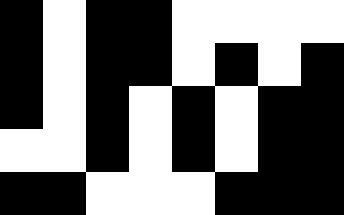[["black", "white", "black", "black", "white", "white", "white", "white"], ["black", "white", "black", "black", "white", "black", "white", "black"], ["black", "white", "black", "white", "black", "white", "black", "black"], ["white", "white", "black", "white", "black", "white", "black", "black"], ["black", "black", "white", "white", "white", "black", "black", "black"]]